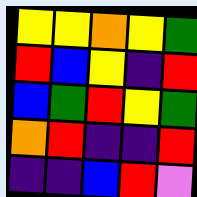[["yellow", "yellow", "orange", "yellow", "green"], ["red", "blue", "yellow", "indigo", "red"], ["blue", "green", "red", "yellow", "green"], ["orange", "red", "indigo", "indigo", "red"], ["indigo", "indigo", "blue", "red", "violet"]]